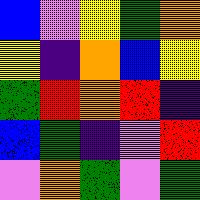[["blue", "violet", "yellow", "green", "orange"], ["yellow", "indigo", "orange", "blue", "yellow"], ["green", "red", "orange", "red", "indigo"], ["blue", "green", "indigo", "violet", "red"], ["violet", "orange", "green", "violet", "green"]]